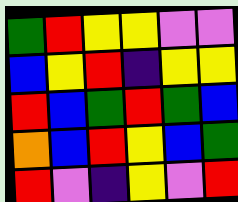[["green", "red", "yellow", "yellow", "violet", "violet"], ["blue", "yellow", "red", "indigo", "yellow", "yellow"], ["red", "blue", "green", "red", "green", "blue"], ["orange", "blue", "red", "yellow", "blue", "green"], ["red", "violet", "indigo", "yellow", "violet", "red"]]